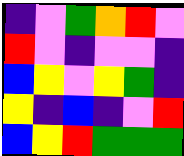[["indigo", "violet", "green", "orange", "red", "violet"], ["red", "violet", "indigo", "violet", "violet", "indigo"], ["blue", "yellow", "violet", "yellow", "green", "indigo"], ["yellow", "indigo", "blue", "indigo", "violet", "red"], ["blue", "yellow", "red", "green", "green", "green"]]